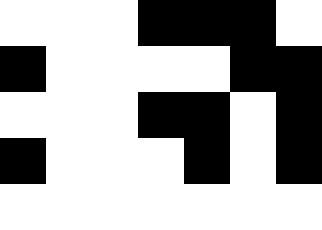[["white", "white", "white", "black", "black", "black", "white"], ["black", "white", "white", "white", "white", "black", "black"], ["white", "white", "white", "black", "black", "white", "black"], ["black", "white", "white", "white", "black", "white", "black"], ["white", "white", "white", "white", "white", "white", "white"]]